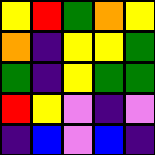[["yellow", "red", "green", "orange", "yellow"], ["orange", "indigo", "yellow", "yellow", "green"], ["green", "indigo", "yellow", "green", "green"], ["red", "yellow", "violet", "indigo", "violet"], ["indigo", "blue", "violet", "blue", "indigo"]]